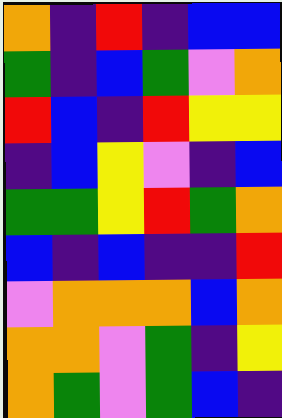[["orange", "indigo", "red", "indigo", "blue", "blue"], ["green", "indigo", "blue", "green", "violet", "orange"], ["red", "blue", "indigo", "red", "yellow", "yellow"], ["indigo", "blue", "yellow", "violet", "indigo", "blue"], ["green", "green", "yellow", "red", "green", "orange"], ["blue", "indigo", "blue", "indigo", "indigo", "red"], ["violet", "orange", "orange", "orange", "blue", "orange"], ["orange", "orange", "violet", "green", "indigo", "yellow"], ["orange", "green", "violet", "green", "blue", "indigo"]]